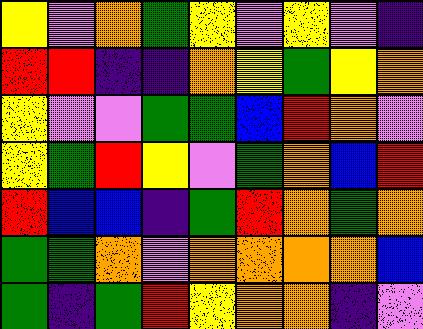[["yellow", "violet", "orange", "green", "yellow", "violet", "yellow", "violet", "indigo"], ["red", "red", "indigo", "indigo", "orange", "yellow", "green", "yellow", "orange"], ["yellow", "violet", "violet", "green", "green", "blue", "red", "orange", "violet"], ["yellow", "green", "red", "yellow", "violet", "green", "orange", "blue", "red"], ["red", "blue", "blue", "indigo", "green", "red", "orange", "green", "orange"], ["green", "green", "orange", "violet", "orange", "orange", "orange", "orange", "blue"], ["green", "indigo", "green", "red", "yellow", "orange", "orange", "indigo", "violet"]]